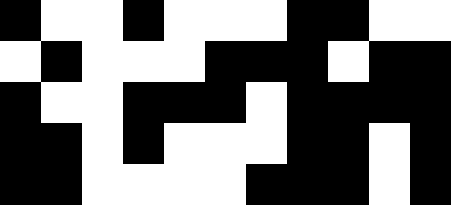[["black", "white", "white", "black", "white", "white", "white", "black", "black", "white", "white"], ["white", "black", "white", "white", "white", "black", "black", "black", "white", "black", "black"], ["black", "white", "white", "black", "black", "black", "white", "black", "black", "black", "black"], ["black", "black", "white", "black", "white", "white", "white", "black", "black", "white", "black"], ["black", "black", "white", "white", "white", "white", "black", "black", "black", "white", "black"]]